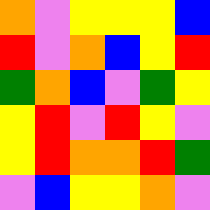[["orange", "violet", "yellow", "yellow", "yellow", "blue"], ["red", "violet", "orange", "blue", "yellow", "red"], ["green", "orange", "blue", "violet", "green", "yellow"], ["yellow", "red", "violet", "red", "yellow", "violet"], ["yellow", "red", "orange", "orange", "red", "green"], ["violet", "blue", "yellow", "yellow", "orange", "violet"]]